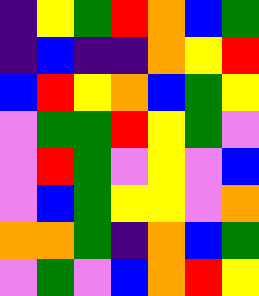[["indigo", "yellow", "green", "red", "orange", "blue", "green"], ["indigo", "blue", "indigo", "indigo", "orange", "yellow", "red"], ["blue", "red", "yellow", "orange", "blue", "green", "yellow"], ["violet", "green", "green", "red", "yellow", "green", "violet"], ["violet", "red", "green", "violet", "yellow", "violet", "blue"], ["violet", "blue", "green", "yellow", "yellow", "violet", "orange"], ["orange", "orange", "green", "indigo", "orange", "blue", "green"], ["violet", "green", "violet", "blue", "orange", "red", "yellow"]]